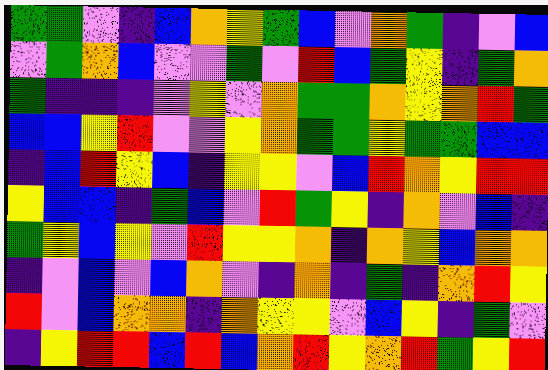[["green", "green", "violet", "indigo", "blue", "orange", "yellow", "green", "blue", "violet", "orange", "green", "indigo", "violet", "blue"], ["violet", "green", "orange", "blue", "violet", "violet", "green", "violet", "red", "blue", "green", "yellow", "indigo", "green", "orange"], ["green", "indigo", "indigo", "indigo", "violet", "yellow", "violet", "orange", "green", "green", "orange", "yellow", "orange", "red", "green"], ["blue", "blue", "yellow", "red", "violet", "violet", "yellow", "orange", "green", "green", "yellow", "green", "green", "blue", "blue"], ["indigo", "blue", "red", "yellow", "blue", "indigo", "yellow", "yellow", "violet", "blue", "red", "orange", "yellow", "red", "red"], ["yellow", "blue", "blue", "indigo", "green", "blue", "violet", "red", "green", "yellow", "indigo", "orange", "violet", "blue", "indigo"], ["green", "yellow", "blue", "yellow", "violet", "red", "yellow", "yellow", "orange", "indigo", "orange", "yellow", "blue", "orange", "orange"], ["indigo", "violet", "blue", "violet", "blue", "orange", "violet", "indigo", "orange", "indigo", "green", "indigo", "orange", "red", "yellow"], ["red", "violet", "blue", "orange", "orange", "indigo", "orange", "yellow", "yellow", "violet", "blue", "yellow", "indigo", "green", "violet"], ["indigo", "yellow", "red", "red", "blue", "red", "blue", "orange", "red", "yellow", "orange", "red", "green", "yellow", "red"]]